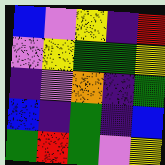[["blue", "violet", "yellow", "indigo", "red"], ["violet", "yellow", "green", "green", "yellow"], ["indigo", "violet", "orange", "indigo", "green"], ["blue", "indigo", "green", "indigo", "blue"], ["green", "red", "green", "violet", "yellow"]]